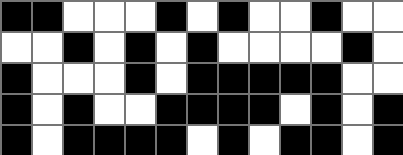[["black", "black", "white", "white", "white", "black", "white", "black", "white", "white", "black", "white", "white"], ["white", "white", "black", "white", "black", "white", "black", "white", "white", "white", "white", "black", "white"], ["black", "white", "white", "white", "black", "white", "black", "black", "black", "black", "black", "white", "white"], ["black", "white", "black", "white", "white", "black", "black", "black", "black", "white", "black", "white", "black"], ["black", "white", "black", "black", "black", "black", "white", "black", "white", "black", "black", "white", "black"]]